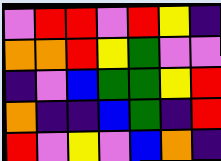[["violet", "red", "red", "violet", "red", "yellow", "indigo"], ["orange", "orange", "red", "yellow", "green", "violet", "violet"], ["indigo", "violet", "blue", "green", "green", "yellow", "red"], ["orange", "indigo", "indigo", "blue", "green", "indigo", "red"], ["red", "violet", "yellow", "violet", "blue", "orange", "indigo"]]